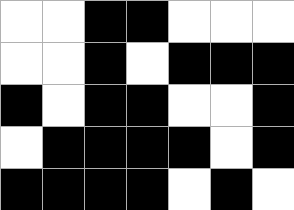[["white", "white", "black", "black", "white", "white", "white"], ["white", "white", "black", "white", "black", "black", "black"], ["black", "white", "black", "black", "white", "white", "black"], ["white", "black", "black", "black", "black", "white", "black"], ["black", "black", "black", "black", "white", "black", "white"]]